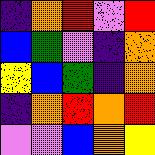[["indigo", "orange", "red", "violet", "red"], ["blue", "green", "violet", "indigo", "orange"], ["yellow", "blue", "green", "indigo", "orange"], ["indigo", "orange", "red", "orange", "red"], ["violet", "violet", "blue", "orange", "yellow"]]